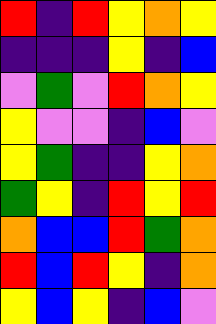[["red", "indigo", "red", "yellow", "orange", "yellow"], ["indigo", "indigo", "indigo", "yellow", "indigo", "blue"], ["violet", "green", "violet", "red", "orange", "yellow"], ["yellow", "violet", "violet", "indigo", "blue", "violet"], ["yellow", "green", "indigo", "indigo", "yellow", "orange"], ["green", "yellow", "indigo", "red", "yellow", "red"], ["orange", "blue", "blue", "red", "green", "orange"], ["red", "blue", "red", "yellow", "indigo", "orange"], ["yellow", "blue", "yellow", "indigo", "blue", "violet"]]